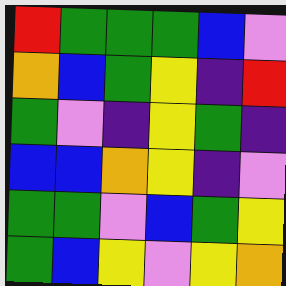[["red", "green", "green", "green", "blue", "violet"], ["orange", "blue", "green", "yellow", "indigo", "red"], ["green", "violet", "indigo", "yellow", "green", "indigo"], ["blue", "blue", "orange", "yellow", "indigo", "violet"], ["green", "green", "violet", "blue", "green", "yellow"], ["green", "blue", "yellow", "violet", "yellow", "orange"]]